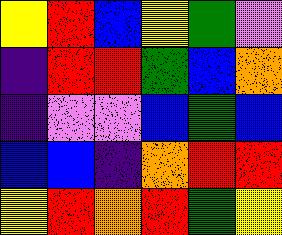[["yellow", "red", "blue", "yellow", "green", "violet"], ["indigo", "red", "red", "green", "blue", "orange"], ["indigo", "violet", "violet", "blue", "green", "blue"], ["blue", "blue", "indigo", "orange", "red", "red"], ["yellow", "red", "orange", "red", "green", "yellow"]]